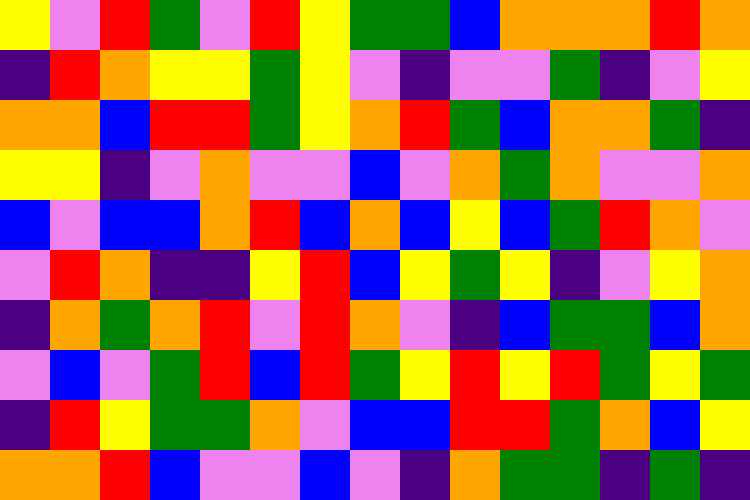[["yellow", "violet", "red", "green", "violet", "red", "yellow", "green", "green", "blue", "orange", "orange", "orange", "red", "orange"], ["indigo", "red", "orange", "yellow", "yellow", "green", "yellow", "violet", "indigo", "violet", "violet", "green", "indigo", "violet", "yellow"], ["orange", "orange", "blue", "red", "red", "green", "yellow", "orange", "red", "green", "blue", "orange", "orange", "green", "indigo"], ["yellow", "yellow", "indigo", "violet", "orange", "violet", "violet", "blue", "violet", "orange", "green", "orange", "violet", "violet", "orange"], ["blue", "violet", "blue", "blue", "orange", "red", "blue", "orange", "blue", "yellow", "blue", "green", "red", "orange", "violet"], ["violet", "red", "orange", "indigo", "indigo", "yellow", "red", "blue", "yellow", "green", "yellow", "indigo", "violet", "yellow", "orange"], ["indigo", "orange", "green", "orange", "red", "violet", "red", "orange", "violet", "indigo", "blue", "green", "green", "blue", "orange"], ["violet", "blue", "violet", "green", "red", "blue", "red", "green", "yellow", "red", "yellow", "red", "green", "yellow", "green"], ["indigo", "red", "yellow", "green", "green", "orange", "violet", "blue", "blue", "red", "red", "green", "orange", "blue", "yellow"], ["orange", "orange", "red", "blue", "violet", "violet", "blue", "violet", "indigo", "orange", "green", "green", "indigo", "green", "indigo"]]